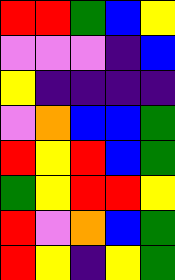[["red", "red", "green", "blue", "yellow"], ["violet", "violet", "violet", "indigo", "blue"], ["yellow", "indigo", "indigo", "indigo", "indigo"], ["violet", "orange", "blue", "blue", "green"], ["red", "yellow", "red", "blue", "green"], ["green", "yellow", "red", "red", "yellow"], ["red", "violet", "orange", "blue", "green"], ["red", "yellow", "indigo", "yellow", "green"]]